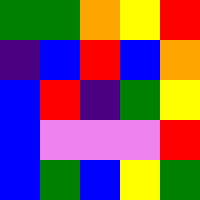[["green", "green", "orange", "yellow", "red"], ["indigo", "blue", "red", "blue", "orange"], ["blue", "red", "indigo", "green", "yellow"], ["blue", "violet", "violet", "violet", "red"], ["blue", "green", "blue", "yellow", "green"]]